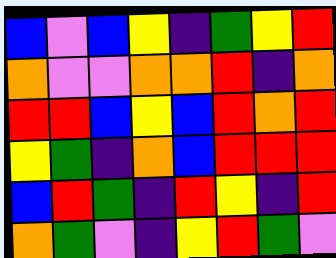[["blue", "violet", "blue", "yellow", "indigo", "green", "yellow", "red"], ["orange", "violet", "violet", "orange", "orange", "red", "indigo", "orange"], ["red", "red", "blue", "yellow", "blue", "red", "orange", "red"], ["yellow", "green", "indigo", "orange", "blue", "red", "red", "red"], ["blue", "red", "green", "indigo", "red", "yellow", "indigo", "red"], ["orange", "green", "violet", "indigo", "yellow", "red", "green", "violet"]]